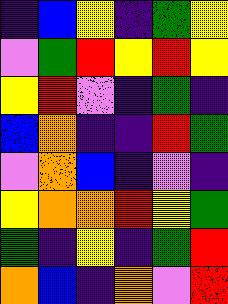[["indigo", "blue", "yellow", "indigo", "green", "yellow"], ["violet", "green", "red", "yellow", "red", "yellow"], ["yellow", "red", "violet", "indigo", "green", "indigo"], ["blue", "orange", "indigo", "indigo", "red", "green"], ["violet", "orange", "blue", "indigo", "violet", "indigo"], ["yellow", "orange", "orange", "red", "yellow", "green"], ["green", "indigo", "yellow", "indigo", "green", "red"], ["orange", "blue", "indigo", "orange", "violet", "red"]]